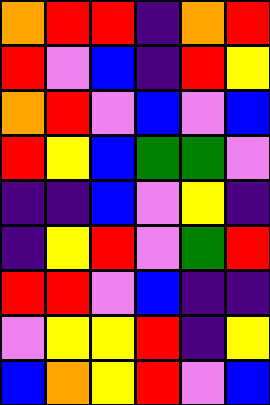[["orange", "red", "red", "indigo", "orange", "red"], ["red", "violet", "blue", "indigo", "red", "yellow"], ["orange", "red", "violet", "blue", "violet", "blue"], ["red", "yellow", "blue", "green", "green", "violet"], ["indigo", "indigo", "blue", "violet", "yellow", "indigo"], ["indigo", "yellow", "red", "violet", "green", "red"], ["red", "red", "violet", "blue", "indigo", "indigo"], ["violet", "yellow", "yellow", "red", "indigo", "yellow"], ["blue", "orange", "yellow", "red", "violet", "blue"]]